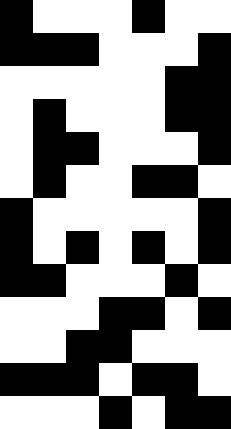[["black", "white", "white", "white", "black", "white", "white"], ["black", "black", "black", "white", "white", "white", "black"], ["white", "white", "white", "white", "white", "black", "black"], ["white", "black", "white", "white", "white", "black", "black"], ["white", "black", "black", "white", "white", "white", "black"], ["white", "black", "white", "white", "black", "black", "white"], ["black", "white", "white", "white", "white", "white", "black"], ["black", "white", "black", "white", "black", "white", "black"], ["black", "black", "white", "white", "white", "black", "white"], ["white", "white", "white", "black", "black", "white", "black"], ["white", "white", "black", "black", "white", "white", "white"], ["black", "black", "black", "white", "black", "black", "white"], ["white", "white", "white", "black", "white", "black", "black"]]